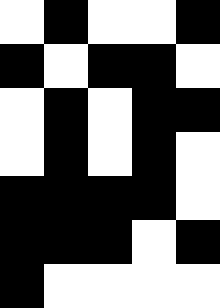[["white", "black", "white", "white", "black"], ["black", "white", "black", "black", "white"], ["white", "black", "white", "black", "black"], ["white", "black", "white", "black", "white"], ["black", "black", "black", "black", "white"], ["black", "black", "black", "white", "black"], ["black", "white", "white", "white", "white"]]